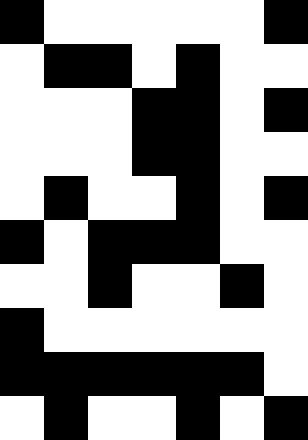[["black", "white", "white", "white", "white", "white", "black"], ["white", "black", "black", "white", "black", "white", "white"], ["white", "white", "white", "black", "black", "white", "black"], ["white", "white", "white", "black", "black", "white", "white"], ["white", "black", "white", "white", "black", "white", "black"], ["black", "white", "black", "black", "black", "white", "white"], ["white", "white", "black", "white", "white", "black", "white"], ["black", "white", "white", "white", "white", "white", "white"], ["black", "black", "black", "black", "black", "black", "white"], ["white", "black", "white", "white", "black", "white", "black"]]